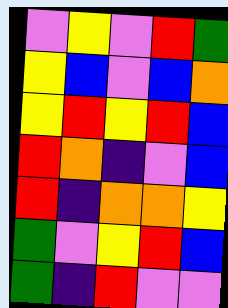[["violet", "yellow", "violet", "red", "green"], ["yellow", "blue", "violet", "blue", "orange"], ["yellow", "red", "yellow", "red", "blue"], ["red", "orange", "indigo", "violet", "blue"], ["red", "indigo", "orange", "orange", "yellow"], ["green", "violet", "yellow", "red", "blue"], ["green", "indigo", "red", "violet", "violet"]]